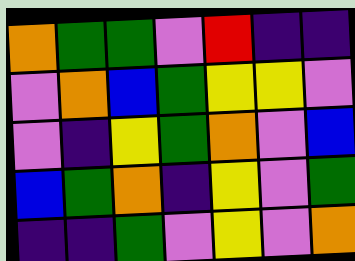[["orange", "green", "green", "violet", "red", "indigo", "indigo"], ["violet", "orange", "blue", "green", "yellow", "yellow", "violet"], ["violet", "indigo", "yellow", "green", "orange", "violet", "blue"], ["blue", "green", "orange", "indigo", "yellow", "violet", "green"], ["indigo", "indigo", "green", "violet", "yellow", "violet", "orange"]]